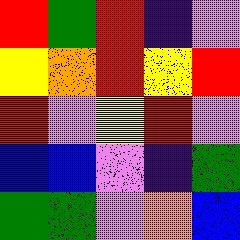[["red", "green", "red", "indigo", "violet"], ["yellow", "orange", "red", "yellow", "red"], ["red", "violet", "yellow", "red", "violet"], ["blue", "blue", "violet", "indigo", "green"], ["green", "green", "violet", "orange", "blue"]]